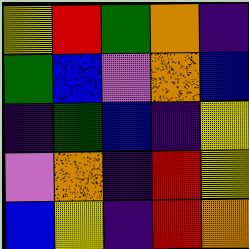[["yellow", "red", "green", "orange", "indigo"], ["green", "blue", "violet", "orange", "blue"], ["indigo", "green", "blue", "indigo", "yellow"], ["violet", "orange", "indigo", "red", "yellow"], ["blue", "yellow", "indigo", "red", "orange"]]